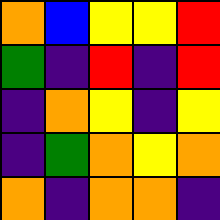[["orange", "blue", "yellow", "yellow", "red"], ["green", "indigo", "red", "indigo", "red"], ["indigo", "orange", "yellow", "indigo", "yellow"], ["indigo", "green", "orange", "yellow", "orange"], ["orange", "indigo", "orange", "orange", "indigo"]]